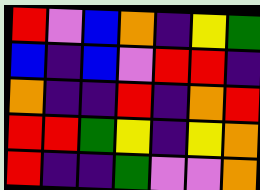[["red", "violet", "blue", "orange", "indigo", "yellow", "green"], ["blue", "indigo", "blue", "violet", "red", "red", "indigo"], ["orange", "indigo", "indigo", "red", "indigo", "orange", "red"], ["red", "red", "green", "yellow", "indigo", "yellow", "orange"], ["red", "indigo", "indigo", "green", "violet", "violet", "orange"]]